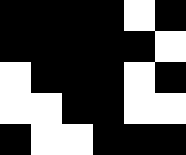[["black", "black", "black", "black", "white", "black"], ["black", "black", "black", "black", "black", "white"], ["white", "black", "black", "black", "white", "black"], ["white", "white", "black", "black", "white", "white"], ["black", "white", "white", "black", "black", "black"]]